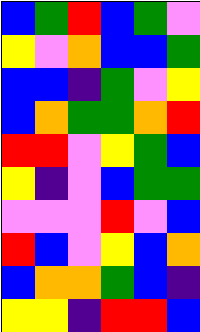[["blue", "green", "red", "blue", "green", "violet"], ["yellow", "violet", "orange", "blue", "blue", "green"], ["blue", "blue", "indigo", "green", "violet", "yellow"], ["blue", "orange", "green", "green", "orange", "red"], ["red", "red", "violet", "yellow", "green", "blue"], ["yellow", "indigo", "violet", "blue", "green", "green"], ["violet", "violet", "violet", "red", "violet", "blue"], ["red", "blue", "violet", "yellow", "blue", "orange"], ["blue", "orange", "orange", "green", "blue", "indigo"], ["yellow", "yellow", "indigo", "red", "red", "blue"]]